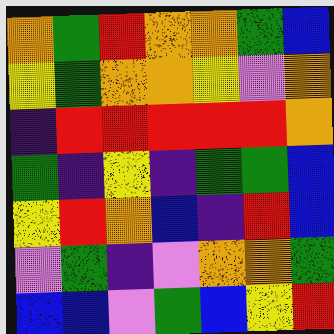[["orange", "green", "red", "orange", "orange", "green", "blue"], ["yellow", "green", "orange", "orange", "yellow", "violet", "orange"], ["indigo", "red", "red", "red", "red", "red", "orange"], ["green", "indigo", "yellow", "indigo", "green", "green", "blue"], ["yellow", "red", "orange", "blue", "indigo", "red", "blue"], ["violet", "green", "indigo", "violet", "orange", "orange", "green"], ["blue", "blue", "violet", "green", "blue", "yellow", "red"]]